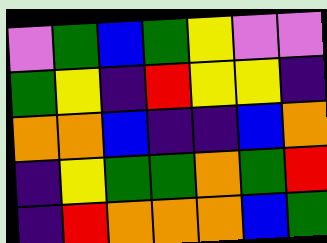[["violet", "green", "blue", "green", "yellow", "violet", "violet"], ["green", "yellow", "indigo", "red", "yellow", "yellow", "indigo"], ["orange", "orange", "blue", "indigo", "indigo", "blue", "orange"], ["indigo", "yellow", "green", "green", "orange", "green", "red"], ["indigo", "red", "orange", "orange", "orange", "blue", "green"]]